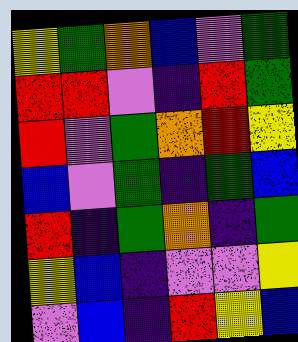[["yellow", "green", "orange", "blue", "violet", "green"], ["red", "red", "violet", "indigo", "red", "green"], ["red", "violet", "green", "orange", "red", "yellow"], ["blue", "violet", "green", "indigo", "green", "blue"], ["red", "indigo", "green", "orange", "indigo", "green"], ["yellow", "blue", "indigo", "violet", "violet", "yellow"], ["violet", "blue", "indigo", "red", "yellow", "blue"]]